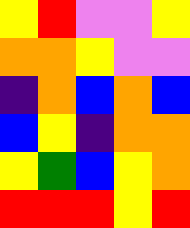[["yellow", "red", "violet", "violet", "yellow"], ["orange", "orange", "yellow", "violet", "violet"], ["indigo", "orange", "blue", "orange", "blue"], ["blue", "yellow", "indigo", "orange", "orange"], ["yellow", "green", "blue", "yellow", "orange"], ["red", "red", "red", "yellow", "red"]]